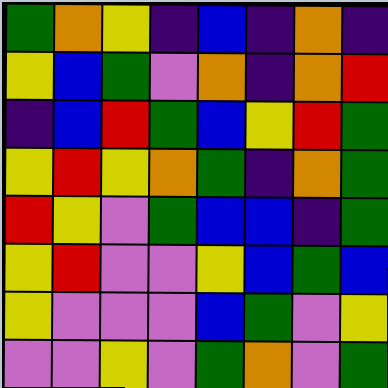[["green", "orange", "yellow", "indigo", "blue", "indigo", "orange", "indigo"], ["yellow", "blue", "green", "violet", "orange", "indigo", "orange", "red"], ["indigo", "blue", "red", "green", "blue", "yellow", "red", "green"], ["yellow", "red", "yellow", "orange", "green", "indigo", "orange", "green"], ["red", "yellow", "violet", "green", "blue", "blue", "indigo", "green"], ["yellow", "red", "violet", "violet", "yellow", "blue", "green", "blue"], ["yellow", "violet", "violet", "violet", "blue", "green", "violet", "yellow"], ["violet", "violet", "yellow", "violet", "green", "orange", "violet", "green"]]